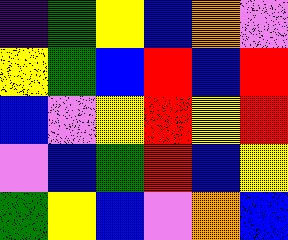[["indigo", "green", "yellow", "blue", "orange", "violet"], ["yellow", "green", "blue", "red", "blue", "red"], ["blue", "violet", "yellow", "red", "yellow", "red"], ["violet", "blue", "green", "red", "blue", "yellow"], ["green", "yellow", "blue", "violet", "orange", "blue"]]